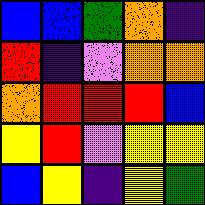[["blue", "blue", "green", "orange", "indigo"], ["red", "indigo", "violet", "orange", "orange"], ["orange", "red", "red", "red", "blue"], ["yellow", "red", "violet", "yellow", "yellow"], ["blue", "yellow", "indigo", "yellow", "green"]]